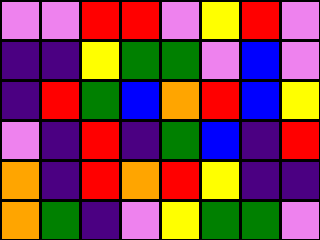[["violet", "violet", "red", "red", "violet", "yellow", "red", "violet"], ["indigo", "indigo", "yellow", "green", "green", "violet", "blue", "violet"], ["indigo", "red", "green", "blue", "orange", "red", "blue", "yellow"], ["violet", "indigo", "red", "indigo", "green", "blue", "indigo", "red"], ["orange", "indigo", "red", "orange", "red", "yellow", "indigo", "indigo"], ["orange", "green", "indigo", "violet", "yellow", "green", "green", "violet"]]